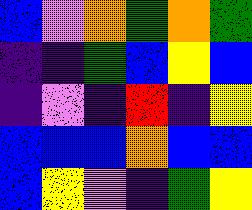[["blue", "violet", "orange", "green", "orange", "green"], ["indigo", "indigo", "green", "blue", "yellow", "blue"], ["indigo", "violet", "indigo", "red", "indigo", "yellow"], ["blue", "blue", "blue", "orange", "blue", "blue"], ["blue", "yellow", "violet", "indigo", "green", "yellow"]]